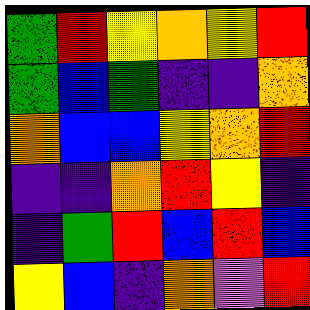[["green", "red", "yellow", "orange", "yellow", "red"], ["green", "blue", "green", "indigo", "indigo", "orange"], ["orange", "blue", "blue", "yellow", "orange", "red"], ["indigo", "indigo", "orange", "red", "yellow", "indigo"], ["indigo", "green", "red", "blue", "red", "blue"], ["yellow", "blue", "indigo", "orange", "violet", "red"]]